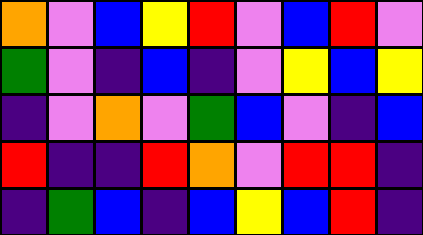[["orange", "violet", "blue", "yellow", "red", "violet", "blue", "red", "violet"], ["green", "violet", "indigo", "blue", "indigo", "violet", "yellow", "blue", "yellow"], ["indigo", "violet", "orange", "violet", "green", "blue", "violet", "indigo", "blue"], ["red", "indigo", "indigo", "red", "orange", "violet", "red", "red", "indigo"], ["indigo", "green", "blue", "indigo", "blue", "yellow", "blue", "red", "indigo"]]